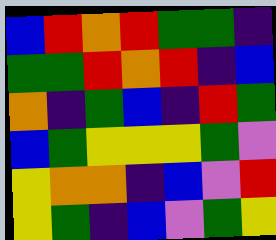[["blue", "red", "orange", "red", "green", "green", "indigo"], ["green", "green", "red", "orange", "red", "indigo", "blue"], ["orange", "indigo", "green", "blue", "indigo", "red", "green"], ["blue", "green", "yellow", "yellow", "yellow", "green", "violet"], ["yellow", "orange", "orange", "indigo", "blue", "violet", "red"], ["yellow", "green", "indigo", "blue", "violet", "green", "yellow"]]